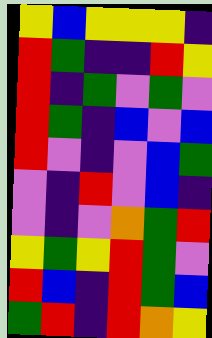[["yellow", "blue", "yellow", "yellow", "yellow", "indigo"], ["red", "green", "indigo", "indigo", "red", "yellow"], ["red", "indigo", "green", "violet", "green", "violet"], ["red", "green", "indigo", "blue", "violet", "blue"], ["red", "violet", "indigo", "violet", "blue", "green"], ["violet", "indigo", "red", "violet", "blue", "indigo"], ["violet", "indigo", "violet", "orange", "green", "red"], ["yellow", "green", "yellow", "red", "green", "violet"], ["red", "blue", "indigo", "red", "green", "blue"], ["green", "red", "indigo", "red", "orange", "yellow"]]